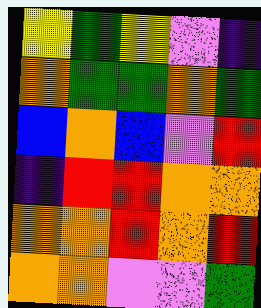[["yellow", "green", "yellow", "violet", "indigo"], ["orange", "green", "green", "orange", "green"], ["blue", "orange", "blue", "violet", "red"], ["indigo", "red", "red", "orange", "orange"], ["orange", "orange", "red", "orange", "red"], ["orange", "orange", "violet", "violet", "green"]]